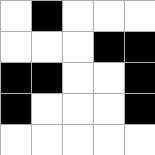[["white", "black", "white", "white", "white"], ["white", "white", "white", "black", "black"], ["black", "black", "white", "white", "black"], ["black", "white", "white", "white", "black"], ["white", "white", "white", "white", "white"]]